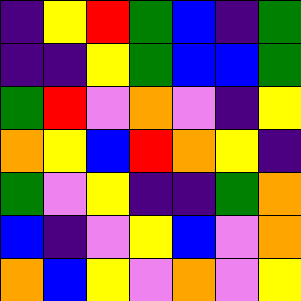[["indigo", "yellow", "red", "green", "blue", "indigo", "green"], ["indigo", "indigo", "yellow", "green", "blue", "blue", "green"], ["green", "red", "violet", "orange", "violet", "indigo", "yellow"], ["orange", "yellow", "blue", "red", "orange", "yellow", "indigo"], ["green", "violet", "yellow", "indigo", "indigo", "green", "orange"], ["blue", "indigo", "violet", "yellow", "blue", "violet", "orange"], ["orange", "blue", "yellow", "violet", "orange", "violet", "yellow"]]